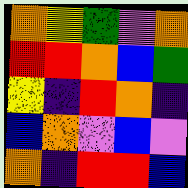[["orange", "yellow", "green", "violet", "orange"], ["red", "red", "orange", "blue", "green"], ["yellow", "indigo", "red", "orange", "indigo"], ["blue", "orange", "violet", "blue", "violet"], ["orange", "indigo", "red", "red", "blue"]]